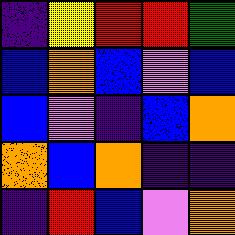[["indigo", "yellow", "red", "red", "green"], ["blue", "orange", "blue", "violet", "blue"], ["blue", "violet", "indigo", "blue", "orange"], ["orange", "blue", "orange", "indigo", "indigo"], ["indigo", "red", "blue", "violet", "orange"]]